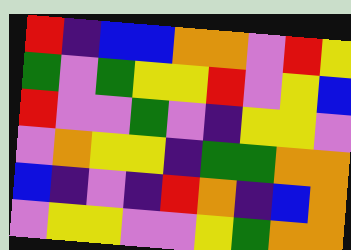[["red", "indigo", "blue", "blue", "orange", "orange", "violet", "red", "yellow"], ["green", "violet", "green", "yellow", "yellow", "red", "violet", "yellow", "blue"], ["red", "violet", "violet", "green", "violet", "indigo", "yellow", "yellow", "violet"], ["violet", "orange", "yellow", "yellow", "indigo", "green", "green", "orange", "orange"], ["blue", "indigo", "violet", "indigo", "red", "orange", "indigo", "blue", "orange"], ["violet", "yellow", "yellow", "violet", "violet", "yellow", "green", "orange", "orange"]]